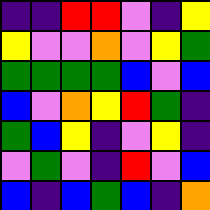[["indigo", "indigo", "red", "red", "violet", "indigo", "yellow"], ["yellow", "violet", "violet", "orange", "violet", "yellow", "green"], ["green", "green", "green", "green", "blue", "violet", "blue"], ["blue", "violet", "orange", "yellow", "red", "green", "indigo"], ["green", "blue", "yellow", "indigo", "violet", "yellow", "indigo"], ["violet", "green", "violet", "indigo", "red", "violet", "blue"], ["blue", "indigo", "blue", "green", "blue", "indigo", "orange"]]